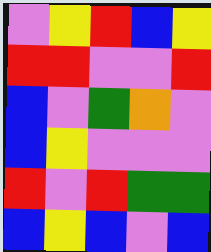[["violet", "yellow", "red", "blue", "yellow"], ["red", "red", "violet", "violet", "red"], ["blue", "violet", "green", "orange", "violet"], ["blue", "yellow", "violet", "violet", "violet"], ["red", "violet", "red", "green", "green"], ["blue", "yellow", "blue", "violet", "blue"]]